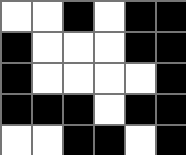[["white", "white", "black", "white", "black", "black"], ["black", "white", "white", "white", "black", "black"], ["black", "white", "white", "white", "white", "black"], ["black", "black", "black", "white", "black", "black"], ["white", "white", "black", "black", "white", "black"]]